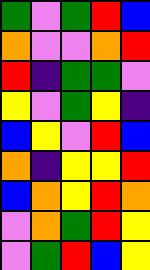[["green", "violet", "green", "red", "blue"], ["orange", "violet", "violet", "orange", "red"], ["red", "indigo", "green", "green", "violet"], ["yellow", "violet", "green", "yellow", "indigo"], ["blue", "yellow", "violet", "red", "blue"], ["orange", "indigo", "yellow", "yellow", "red"], ["blue", "orange", "yellow", "red", "orange"], ["violet", "orange", "green", "red", "yellow"], ["violet", "green", "red", "blue", "yellow"]]